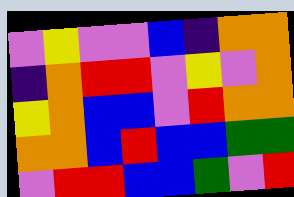[["violet", "yellow", "violet", "violet", "blue", "indigo", "orange", "orange"], ["indigo", "orange", "red", "red", "violet", "yellow", "violet", "orange"], ["yellow", "orange", "blue", "blue", "violet", "red", "orange", "orange"], ["orange", "orange", "blue", "red", "blue", "blue", "green", "green"], ["violet", "red", "red", "blue", "blue", "green", "violet", "red"]]